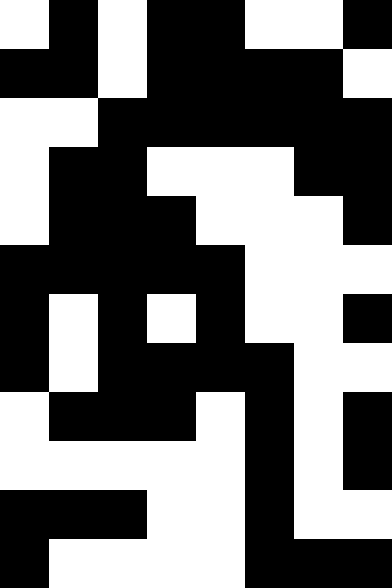[["white", "black", "white", "black", "black", "white", "white", "black"], ["black", "black", "white", "black", "black", "black", "black", "white"], ["white", "white", "black", "black", "black", "black", "black", "black"], ["white", "black", "black", "white", "white", "white", "black", "black"], ["white", "black", "black", "black", "white", "white", "white", "black"], ["black", "black", "black", "black", "black", "white", "white", "white"], ["black", "white", "black", "white", "black", "white", "white", "black"], ["black", "white", "black", "black", "black", "black", "white", "white"], ["white", "black", "black", "black", "white", "black", "white", "black"], ["white", "white", "white", "white", "white", "black", "white", "black"], ["black", "black", "black", "white", "white", "black", "white", "white"], ["black", "white", "white", "white", "white", "black", "black", "black"]]